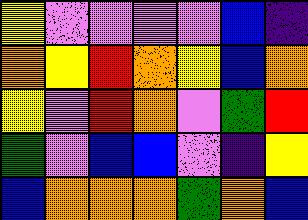[["yellow", "violet", "violet", "violet", "violet", "blue", "indigo"], ["orange", "yellow", "red", "orange", "yellow", "blue", "orange"], ["yellow", "violet", "red", "orange", "violet", "green", "red"], ["green", "violet", "blue", "blue", "violet", "indigo", "yellow"], ["blue", "orange", "orange", "orange", "green", "orange", "blue"]]